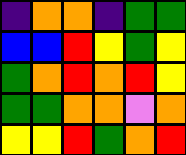[["indigo", "orange", "orange", "indigo", "green", "green"], ["blue", "blue", "red", "yellow", "green", "yellow"], ["green", "orange", "red", "orange", "red", "yellow"], ["green", "green", "orange", "orange", "violet", "orange"], ["yellow", "yellow", "red", "green", "orange", "red"]]